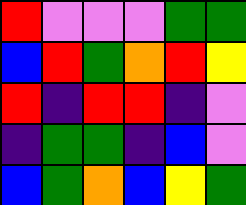[["red", "violet", "violet", "violet", "green", "green"], ["blue", "red", "green", "orange", "red", "yellow"], ["red", "indigo", "red", "red", "indigo", "violet"], ["indigo", "green", "green", "indigo", "blue", "violet"], ["blue", "green", "orange", "blue", "yellow", "green"]]